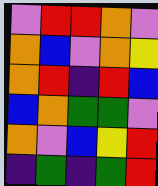[["violet", "red", "red", "orange", "violet"], ["orange", "blue", "violet", "orange", "yellow"], ["orange", "red", "indigo", "red", "blue"], ["blue", "orange", "green", "green", "violet"], ["orange", "violet", "blue", "yellow", "red"], ["indigo", "green", "indigo", "green", "red"]]